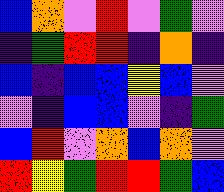[["blue", "orange", "violet", "red", "violet", "green", "violet"], ["indigo", "green", "red", "red", "indigo", "orange", "indigo"], ["blue", "indigo", "blue", "blue", "yellow", "blue", "violet"], ["violet", "indigo", "blue", "blue", "violet", "indigo", "green"], ["blue", "red", "violet", "orange", "blue", "orange", "violet"], ["red", "yellow", "green", "red", "red", "green", "blue"]]